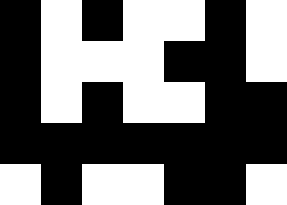[["black", "white", "black", "white", "white", "black", "white"], ["black", "white", "white", "white", "black", "black", "white"], ["black", "white", "black", "white", "white", "black", "black"], ["black", "black", "black", "black", "black", "black", "black"], ["white", "black", "white", "white", "black", "black", "white"]]